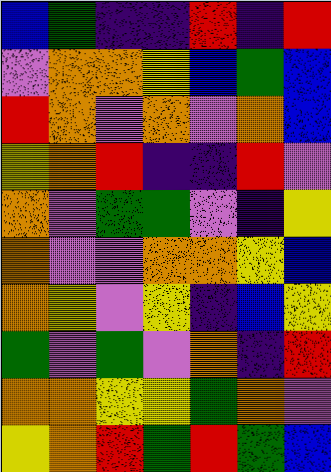[["blue", "green", "indigo", "indigo", "red", "indigo", "red"], ["violet", "orange", "orange", "yellow", "blue", "green", "blue"], ["red", "orange", "violet", "orange", "violet", "orange", "blue"], ["yellow", "orange", "red", "indigo", "indigo", "red", "violet"], ["orange", "violet", "green", "green", "violet", "indigo", "yellow"], ["orange", "violet", "violet", "orange", "orange", "yellow", "blue"], ["orange", "yellow", "violet", "yellow", "indigo", "blue", "yellow"], ["green", "violet", "green", "violet", "orange", "indigo", "red"], ["orange", "orange", "yellow", "yellow", "green", "orange", "violet"], ["yellow", "orange", "red", "green", "red", "green", "blue"]]